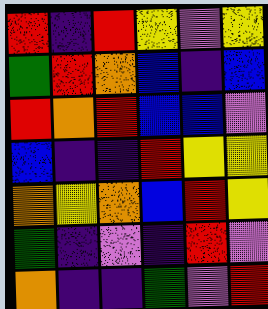[["red", "indigo", "red", "yellow", "violet", "yellow"], ["green", "red", "orange", "blue", "indigo", "blue"], ["red", "orange", "red", "blue", "blue", "violet"], ["blue", "indigo", "indigo", "red", "yellow", "yellow"], ["orange", "yellow", "orange", "blue", "red", "yellow"], ["green", "indigo", "violet", "indigo", "red", "violet"], ["orange", "indigo", "indigo", "green", "violet", "red"]]